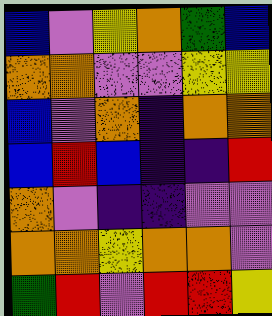[["blue", "violet", "yellow", "orange", "green", "blue"], ["orange", "orange", "violet", "violet", "yellow", "yellow"], ["blue", "violet", "orange", "indigo", "orange", "orange"], ["blue", "red", "blue", "indigo", "indigo", "red"], ["orange", "violet", "indigo", "indigo", "violet", "violet"], ["orange", "orange", "yellow", "orange", "orange", "violet"], ["green", "red", "violet", "red", "red", "yellow"]]